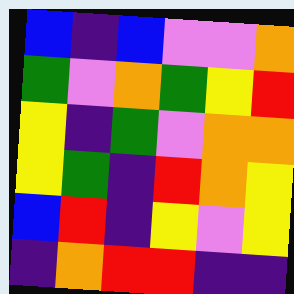[["blue", "indigo", "blue", "violet", "violet", "orange"], ["green", "violet", "orange", "green", "yellow", "red"], ["yellow", "indigo", "green", "violet", "orange", "orange"], ["yellow", "green", "indigo", "red", "orange", "yellow"], ["blue", "red", "indigo", "yellow", "violet", "yellow"], ["indigo", "orange", "red", "red", "indigo", "indigo"]]